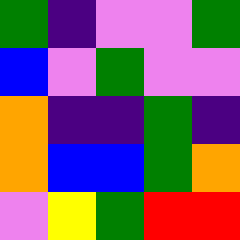[["green", "indigo", "violet", "violet", "green"], ["blue", "violet", "green", "violet", "violet"], ["orange", "indigo", "indigo", "green", "indigo"], ["orange", "blue", "blue", "green", "orange"], ["violet", "yellow", "green", "red", "red"]]